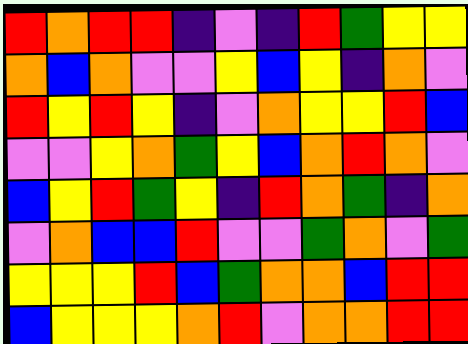[["red", "orange", "red", "red", "indigo", "violet", "indigo", "red", "green", "yellow", "yellow"], ["orange", "blue", "orange", "violet", "violet", "yellow", "blue", "yellow", "indigo", "orange", "violet"], ["red", "yellow", "red", "yellow", "indigo", "violet", "orange", "yellow", "yellow", "red", "blue"], ["violet", "violet", "yellow", "orange", "green", "yellow", "blue", "orange", "red", "orange", "violet"], ["blue", "yellow", "red", "green", "yellow", "indigo", "red", "orange", "green", "indigo", "orange"], ["violet", "orange", "blue", "blue", "red", "violet", "violet", "green", "orange", "violet", "green"], ["yellow", "yellow", "yellow", "red", "blue", "green", "orange", "orange", "blue", "red", "red"], ["blue", "yellow", "yellow", "yellow", "orange", "red", "violet", "orange", "orange", "red", "red"]]